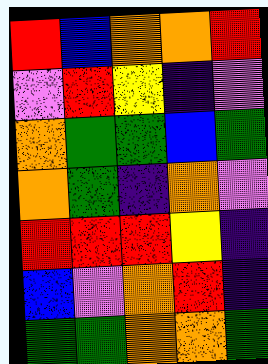[["red", "blue", "orange", "orange", "red"], ["violet", "red", "yellow", "indigo", "violet"], ["orange", "green", "green", "blue", "green"], ["orange", "green", "indigo", "orange", "violet"], ["red", "red", "red", "yellow", "indigo"], ["blue", "violet", "orange", "red", "indigo"], ["green", "green", "orange", "orange", "green"]]